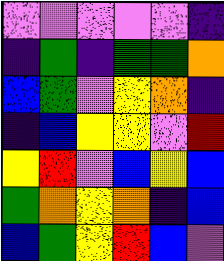[["violet", "violet", "violet", "violet", "violet", "indigo"], ["indigo", "green", "indigo", "green", "green", "orange"], ["blue", "green", "violet", "yellow", "orange", "indigo"], ["indigo", "blue", "yellow", "yellow", "violet", "red"], ["yellow", "red", "violet", "blue", "yellow", "blue"], ["green", "orange", "yellow", "orange", "indigo", "blue"], ["blue", "green", "yellow", "red", "blue", "violet"]]